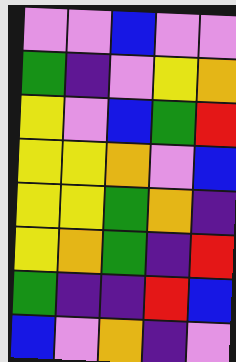[["violet", "violet", "blue", "violet", "violet"], ["green", "indigo", "violet", "yellow", "orange"], ["yellow", "violet", "blue", "green", "red"], ["yellow", "yellow", "orange", "violet", "blue"], ["yellow", "yellow", "green", "orange", "indigo"], ["yellow", "orange", "green", "indigo", "red"], ["green", "indigo", "indigo", "red", "blue"], ["blue", "violet", "orange", "indigo", "violet"]]